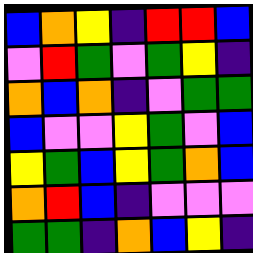[["blue", "orange", "yellow", "indigo", "red", "red", "blue"], ["violet", "red", "green", "violet", "green", "yellow", "indigo"], ["orange", "blue", "orange", "indigo", "violet", "green", "green"], ["blue", "violet", "violet", "yellow", "green", "violet", "blue"], ["yellow", "green", "blue", "yellow", "green", "orange", "blue"], ["orange", "red", "blue", "indigo", "violet", "violet", "violet"], ["green", "green", "indigo", "orange", "blue", "yellow", "indigo"]]